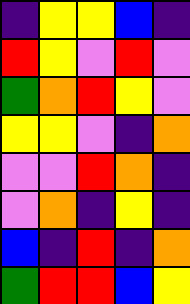[["indigo", "yellow", "yellow", "blue", "indigo"], ["red", "yellow", "violet", "red", "violet"], ["green", "orange", "red", "yellow", "violet"], ["yellow", "yellow", "violet", "indigo", "orange"], ["violet", "violet", "red", "orange", "indigo"], ["violet", "orange", "indigo", "yellow", "indigo"], ["blue", "indigo", "red", "indigo", "orange"], ["green", "red", "red", "blue", "yellow"]]